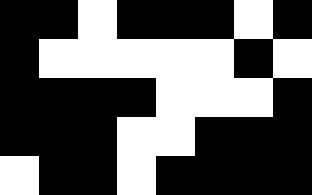[["black", "black", "white", "black", "black", "black", "white", "black"], ["black", "white", "white", "white", "white", "white", "black", "white"], ["black", "black", "black", "black", "white", "white", "white", "black"], ["black", "black", "black", "white", "white", "black", "black", "black"], ["white", "black", "black", "white", "black", "black", "black", "black"]]